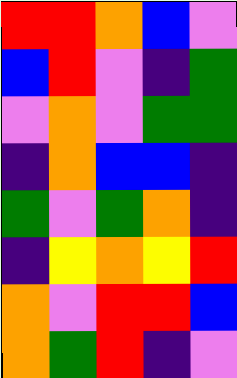[["red", "red", "orange", "blue", "violet"], ["blue", "red", "violet", "indigo", "green"], ["violet", "orange", "violet", "green", "green"], ["indigo", "orange", "blue", "blue", "indigo"], ["green", "violet", "green", "orange", "indigo"], ["indigo", "yellow", "orange", "yellow", "red"], ["orange", "violet", "red", "red", "blue"], ["orange", "green", "red", "indigo", "violet"]]